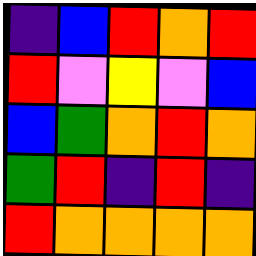[["indigo", "blue", "red", "orange", "red"], ["red", "violet", "yellow", "violet", "blue"], ["blue", "green", "orange", "red", "orange"], ["green", "red", "indigo", "red", "indigo"], ["red", "orange", "orange", "orange", "orange"]]